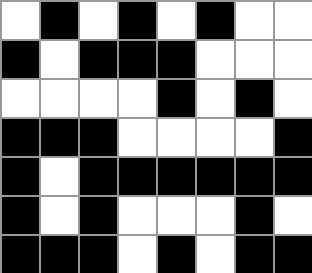[["white", "black", "white", "black", "white", "black", "white", "white"], ["black", "white", "black", "black", "black", "white", "white", "white"], ["white", "white", "white", "white", "black", "white", "black", "white"], ["black", "black", "black", "white", "white", "white", "white", "black"], ["black", "white", "black", "black", "black", "black", "black", "black"], ["black", "white", "black", "white", "white", "white", "black", "white"], ["black", "black", "black", "white", "black", "white", "black", "black"]]